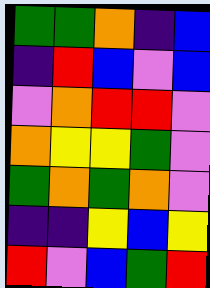[["green", "green", "orange", "indigo", "blue"], ["indigo", "red", "blue", "violet", "blue"], ["violet", "orange", "red", "red", "violet"], ["orange", "yellow", "yellow", "green", "violet"], ["green", "orange", "green", "orange", "violet"], ["indigo", "indigo", "yellow", "blue", "yellow"], ["red", "violet", "blue", "green", "red"]]